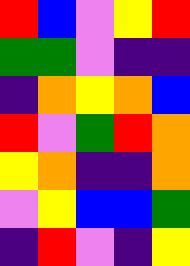[["red", "blue", "violet", "yellow", "red"], ["green", "green", "violet", "indigo", "indigo"], ["indigo", "orange", "yellow", "orange", "blue"], ["red", "violet", "green", "red", "orange"], ["yellow", "orange", "indigo", "indigo", "orange"], ["violet", "yellow", "blue", "blue", "green"], ["indigo", "red", "violet", "indigo", "yellow"]]